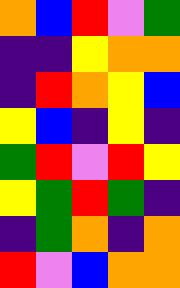[["orange", "blue", "red", "violet", "green"], ["indigo", "indigo", "yellow", "orange", "orange"], ["indigo", "red", "orange", "yellow", "blue"], ["yellow", "blue", "indigo", "yellow", "indigo"], ["green", "red", "violet", "red", "yellow"], ["yellow", "green", "red", "green", "indigo"], ["indigo", "green", "orange", "indigo", "orange"], ["red", "violet", "blue", "orange", "orange"]]